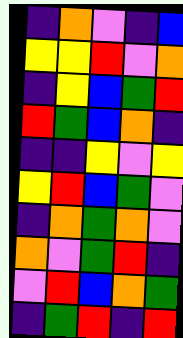[["indigo", "orange", "violet", "indigo", "blue"], ["yellow", "yellow", "red", "violet", "orange"], ["indigo", "yellow", "blue", "green", "red"], ["red", "green", "blue", "orange", "indigo"], ["indigo", "indigo", "yellow", "violet", "yellow"], ["yellow", "red", "blue", "green", "violet"], ["indigo", "orange", "green", "orange", "violet"], ["orange", "violet", "green", "red", "indigo"], ["violet", "red", "blue", "orange", "green"], ["indigo", "green", "red", "indigo", "red"]]